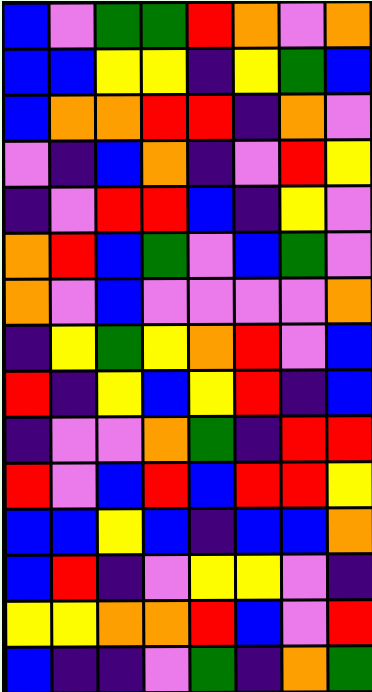[["blue", "violet", "green", "green", "red", "orange", "violet", "orange"], ["blue", "blue", "yellow", "yellow", "indigo", "yellow", "green", "blue"], ["blue", "orange", "orange", "red", "red", "indigo", "orange", "violet"], ["violet", "indigo", "blue", "orange", "indigo", "violet", "red", "yellow"], ["indigo", "violet", "red", "red", "blue", "indigo", "yellow", "violet"], ["orange", "red", "blue", "green", "violet", "blue", "green", "violet"], ["orange", "violet", "blue", "violet", "violet", "violet", "violet", "orange"], ["indigo", "yellow", "green", "yellow", "orange", "red", "violet", "blue"], ["red", "indigo", "yellow", "blue", "yellow", "red", "indigo", "blue"], ["indigo", "violet", "violet", "orange", "green", "indigo", "red", "red"], ["red", "violet", "blue", "red", "blue", "red", "red", "yellow"], ["blue", "blue", "yellow", "blue", "indigo", "blue", "blue", "orange"], ["blue", "red", "indigo", "violet", "yellow", "yellow", "violet", "indigo"], ["yellow", "yellow", "orange", "orange", "red", "blue", "violet", "red"], ["blue", "indigo", "indigo", "violet", "green", "indigo", "orange", "green"]]